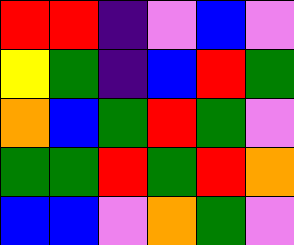[["red", "red", "indigo", "violet", "blue", "violet"], ["yellow", "green", "indigo", "blue", "red", "green"], ["orange", "blue", "green", "red", "green", "violet"], ["green", "green", "red", "green", "red", "orange"], ["blue", "blue", "violet", "orange", "green", "violet"]]